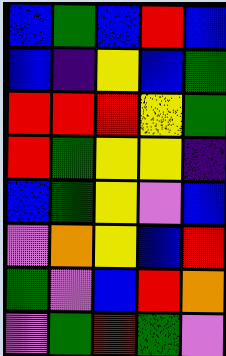[["blue", "green", "blue", "red", "blue"], ["blue", "indigo", "yellow", "blue", "green"], ["red", "red", "red", "yellow", "green"], ["red", "green", "yellow", "yellow", "indigo"], ["blue", "green", "yellow", "violet", "blue"], ["violet", "orange", "yellow", "blue", "red"], ["green", "violet", "blue", "red", "orange"], ["violet", "green", "red", "green", "violet"]]